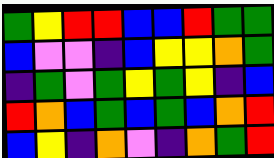[["green", "yellow", "red", "red", "blue", "blue", "red", "green", "green"], ["blue", "violet", "violet", "indigo", "blue", "yellow", "yellow", "orange", "green"], ["indigo", "green", "violet", "green", "yellow", "green", "yellow", "indigo", "blue"], ["red", "orange", "blue", "green", "blue", "green", "blue", "orange", "red"], ["blue", "yellow", "indigo", "orange", "violet", "indigo", "orange", "green", "red"]]